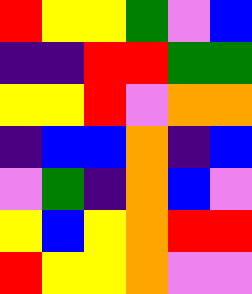[["red", "yellow", "yellow", "green", "violet", "blue"], ["indigo", "indigo", "red", "red", "green", "green"], ["yellow", "yellow", "red", "violet", "orange", "orange"], ["indigo", "blue", "blue", "orange", "indigo", "blue"], ["violet", "green", "indigo", "orange", "blue", "violet"], ["yellow", "blue", "yellow", "orange", "red", "red"], ["red", "yellow", "yellow", "orange", "violet", "violet"]]